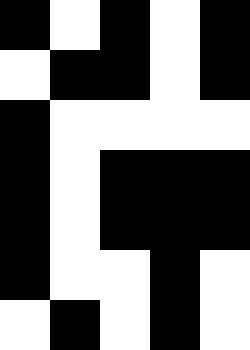[["black", "white", "black", "white", "black"], ["white", "black", "black", "white", "black"], ["black", "white", "white", "white", "white"], ["black", "white", "black", "black", "black"], ["black", "white", "black", "black", "black"], ["black", "white", "white", "black", "white"], ["white", "black", "white", "black", "white"]]